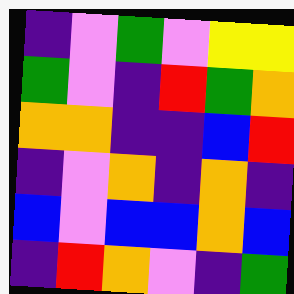[["indigo", "violet", "green", "violet", "yellow", "yellow"], ["green", "violet", "indigo", "red", "green", "orange"], ["orange", "orange", "indigo", "indigo", "blue", "red"], ["indigo", "violet", "orange", "indigo", "orange", "indigo"], ["blue", "violet", "blue", "blue", "orange", "blue"], ["indigo", "red", "orange", "violet", "indigo", "green"]]